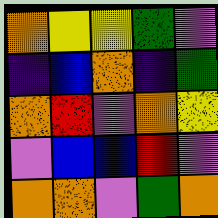[["orange", "yellow", "yellow", "green", "violet"], ["indigo", "blue", "orange", "indigo", "green"], ["orange", "red", "violet", "orange", "yellow"], ["violet", "blue", "blue", "red", "violet"], ["orange", "orange", "violet", "green", "orange"]]